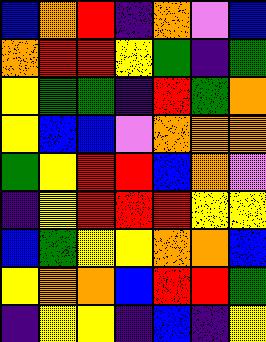[["blue", "orange", "red", "indigo", "orange", "violet", "blue"], ["orange", "red", "red", "yellow", "green", "indigo", "green"], ["yellow", "green", "green", "indigo", "red", "green", "orange"], ["yellow", "blue", "blue", "violet", "orange", "orange", "orange"], ["green", "yellow", "red", "red", "blue", "orange", "violet"], ["indigo", "yellow", "red", "red", "red", "yellow", "yellow"], ["blue", "green", "yellow", "yellow", "orange", "orange", "blue"], ["yellow", "orange", "orange", "blue", "red", "red", "green"], ["indigo", "yellow", "yellow", "indigo", "blue", "indigo", "yellow"]]